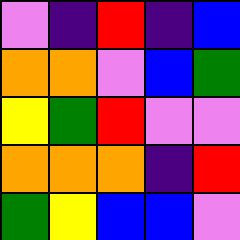[["violet", "indigo", "red", "indigo", "blue"], ["orange", "orange", "violet", "blue", "green"], ["yellow", "green", "red", "violet", "violet"], ["orange", "orange", "orange", "indigo", "red"], ["green", "yellow", "blue", "blue", "violet"]]